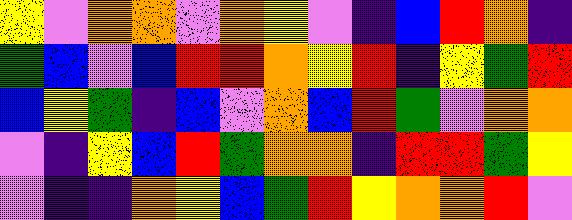[["yellow", "violet", "orange", "orange", "violet", "orange", "yellow", "violet", "indigo", "blue", "red", "orange", "indigo"], ["green", "blue", "violet", "blue", "red", "red", "orange", "yellow", "red", "indigo", "yellow", "green", "red"], ["blue", "yellow", "green", "indigo", "blue", "violet", "orange", "blue", "red", "green", "violet", "orange", "orange"], ["violet", "indigo", "yellow", "blue", "red", "green", "orange", "orange", "indigo", "red", "red", "green", "yellow"], ["violet", "indigo", "indigo", "orange", "yellow", "blue", "green", "red", "yellow", "orange", "orange", "red", "violet"]]